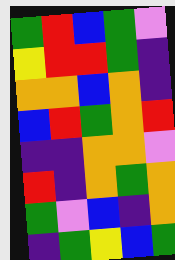[["green", "red", "blue", "green", "violet"], ["yellow", "red", "red", "green", "indigo"], ["orange", "orange", "blue", "orange", "indigo"], ["blue", "red", "green", "orange", "red"], ["indigo", "indigo", "orange", "orange", "violet"], ["red", "indigo", "orange", "green", "orange"], ["green", "violet", "blue", "indigo", "orange"], ["indigo", "green", "yellow", "blue", "green"]]